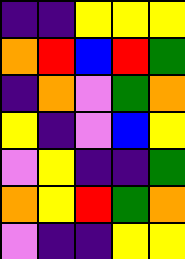[["indigo", "indigo", "yellow", "yellow", "yellow"], ["orange", "red", "blue", "red", "green"], ["indigo", "orange", "violet", "green", "orange"], ["yellow", "indigo", "violet", "blue", "yellow"], ["violet", "yellow", "indigo", "indigo", "green"], ["orange", "yellow", "red", "green", "orange"], ["violet", "indigo", "indigo", "yellow", "yellow"]]